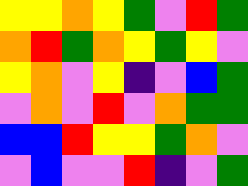[["yellow", "yellow", "orange", "yellow", "green", "violet", "red", "green"], ["orange", "red", "green", "orange", "yellow", "green", "yellow", "violet"], ["yellow", "orange", "violet", "yellow", "indigo", "violet", "blue", "green"], ["violet", "orange", "violet", "red", "violet", "orange", "green", "green"], ["blue", "blue", "red", "yellow", "yellow", "green", "orange", "violet"], ["violet", "blue", "violet", "violet", "red", "indigo", "violet", "green"]]